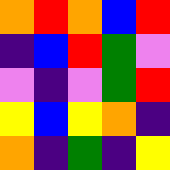[["orange", "red", "orange", "blue", "red"], ["indigo", "blue", "red", "green", "violet"], ["violet", "indigo", "violet", "green", "red"], ["yellow", "blue", "yellow", "orange", "indigo"], ["orange", "indigo", "green", "indigo", "yellow"]]